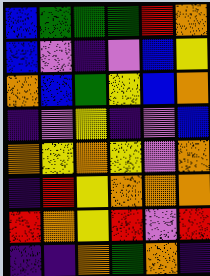[["blue", "green", "green", "green", "red", "orange"], ["blue", "violet", "indigo", "violet", "blue", "yellow"], ["orange", "blue", "green", "yellow", "blue", "orange"], ["indigo", "violet", "yellow", "indigo", "violet", "blue"], ["orange", "yellow", "orange", "yellow", "violet", "orange"], ["indigo", "red", "yellow", "orange", "orange", "orange"], ["red", "orange", "yellow", "red", "violet", "red"], ["indigo", "indigo", "orange", "green", "orange", "indigo"]]